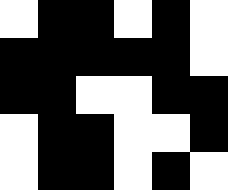[["white", "black", "black", "white", "black", "white"], ["black", "black", "black", "black", "black", "white"], ["black", "black", "white", "white", "black", "black"], ["white", "black", "black", "white", "white", "black"], ["white", "black", "black", "white", "black", "white"]]